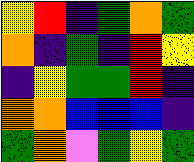[["yellow", "red", "indigo", "green", "orange", "green"], ["orange", "indigo", "green", "indigo", "red", "yellow"], ["indigo", "yellow", "green", "green", "red", "indigo"], ["orange", "orange", "blue", "blue", "blue", "indigo"], ["green", "orange", "violet", "green", "yellow", "green"]]